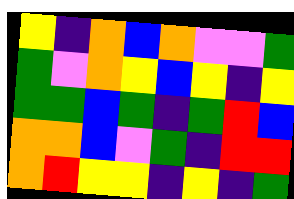[["yellow", "indigo", "orange", "blue", "orange", "violet", "violet", "green"], ["green", "violet", "orange", "yellow", "blue", "yellow", "indigo", "yellow"], ["green", "green", "blue", "green", "indigo", "green", "red", "blue"], ["orange", "orange", "blue", "violet", "green", "indigo", "red", "red"], ["orange", "red", "yellow", "yellow", "indigo", "yellow", "indigo", "green"]]